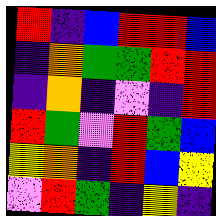[["red", "indigo", "blue", "red", "red", "blue"], ["indigo", "orange", "green", "green", "red", "red"], ["indigo", "orange", "indigo", "violet", "indigo", "red"], ["red", "green", "violet", "red", "green", "blue"], ["yellow", "orange", "indigo", "red", "blue", "yellow"], ["violet", "red", "green", "indigo", "yellow", "indigo"]]